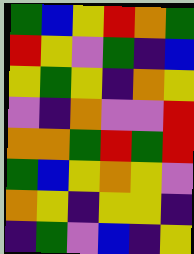[["green", "blue", "yellow", "red", "orange", "green"], ["red", "yellow", "violet", "green", "indigo", "blue"], ["yellow", "green", "yellow", "indigo", "orange", "yellow"], ["violet", "indigo", "orange", "violet", "violet", "red"], ["orange", "orange", "green", "red", "green", "red"], ["green", "blue", "yellow", "orange", "yellow", "violet"], ["orange", "yellow", "indigo", "yellow", "yellow", "indigo"], ["indigo", "green", "violet", "blue", "indigo", "yellow"]]